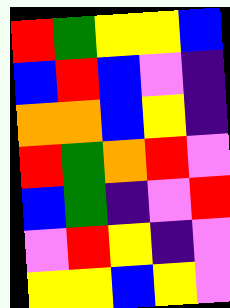[["red", "green", "yellow", "yellow", "blue"], ["blue", "red", "blue", "violet", "indigo"], ["orange", "orange", "blue", "yellow", "indigo"], ["red", "green", "orange", "red", "violet"], ["blue", "green", "indigo", "violet", "red"], ["violet", "red", "yellow", "indigo", "violet"], ["yellow", "yellow", "blue", "yellow", "violet"]]